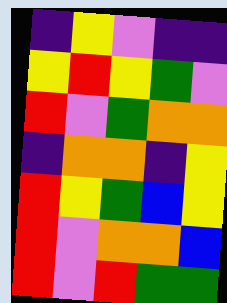[["indigo", "yellow", "violet", "indigo", "indigo"], ["yellow", "red", "yellow", "green", "violet"], ["red", "violet", "green", "orange", "orange"], ["indigo", "orange", "orange", "indigo", "yellow"], ["red", "yellow", "green", "blue", "yellow"], ["red", "violet", "orange", "orange", "blue"], ["red", "violet", "red", "green", "green"]]